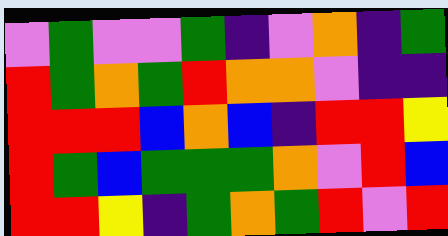[["violet", "green", "violet", "violet", "green", "indigo", "violet", "orange", "indigo", "green"], ["red", "green", "orange", "green", "red", "orange", "orange", "violet", "indigo", "indigo"], ["red", "red", "red", "blue", "orange", "blue", "indigo", "red", "red", "yellow"], ["red", "green", "blue", "green", "green", "green", "orange", "violet", "red", "blue"], ["red", "red", "yellow", "indigo", "green", "orange", "green", "red", "violet", "red"]]